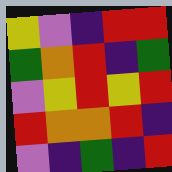[["yellow", "violet", "indigo", "red", "red"], ["green", "orange", "red", "indigo", "green"], ["violet", "yellow", "red", "yellow", "red"], ["red", "orange", "orange", "red", "indigo"], ["violet", "indigo", "green", "indigo", "red"]]